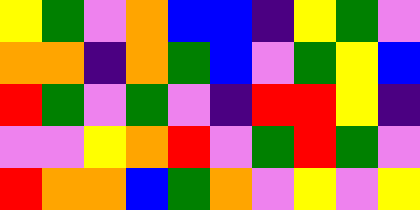[["yellow", "green", "violet", "orange", "blue", "blue", "indigo", "yellow", "green", "violet"], ["orange", "orange", "indigo", "orange", "green", "blue", "violet", "green", "yellow", "blue"], ["red", "green", "violet", "green", "violet", "indigo", "red", "red", "yellow", "indigo"], ["violet", "violet", "yellow", "orange", "red", "violet", "green", "red", "green", "violet"], ["red", "orange", "orange", "blue", "green", "orange", "violet", "yellow", "violet", "yellow"]]